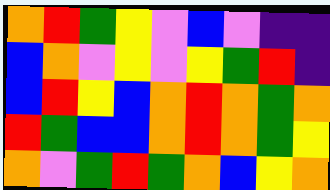[["orange", "red", "green", "yellow", "violet", "blue", "violet", "indigo", "indigo"], ["blue", "orange", "violet", "yellow", "violet", "yellow", "green", "red", "indigo"], ["blue", "red", "yellow", "blue", "orange", "red", "orange", "green", "orange"], ["red", "green", "blue", "blue", "orange", "red", "orange", "green", "yellow"], ["orange", "violet", "green", "red", "green", "orange", "blue", "yellow", "orange"]]